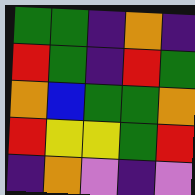[["green", "green", "indigo", "orange", "indigo"], ["red", "green", "indigo", "red", "green"], ["orange", "blue", "green", "green", "orange"], ["red", "yellow", "yellow", "green", "red"], ["indigo", "orange", "violet", "indigo", "violet"]]